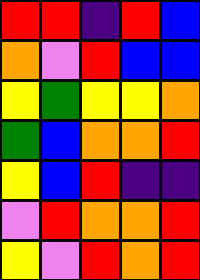[["red", "red", "indigo", "red", "blue"], ["orange", "violet", "red", "blue", "blue"], ["yellow", "green", "yellow", "yellow", "orange"], ["green", "blue", "orange", "orange", "red"], ["yellow", "blue", "red", "indigo", "indigo"], ["violet", "red", "orange", "orange", "red"], ["yellow", "violet", "red", "orange", "red"]]